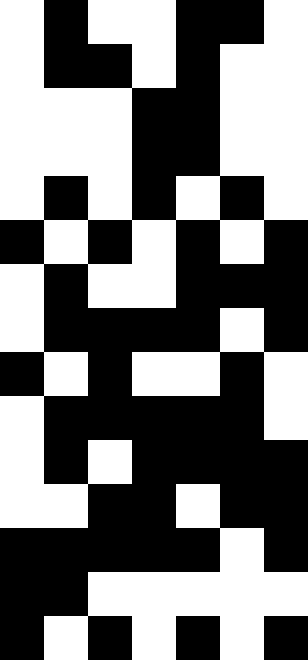[["white", "black", "white", "white", "black", "black", "white"], ["white", "black", "black", "white", "black", "white", "white"], ["white", "white", "white", "black", "black", "white", "white"], ["white", "white", "white", "black", "black", "white", "white"], ["white", "black", "white", "black", "white", "black", "white"], ["black", "white", "black", "white", "black", "white", "black"], ["white", "black", "white", "white", "black", "black", "black"], ["white", "black", "black", "black", "black", "white", "black"], ["black", "white", "black", "white", "white", "black", "white"], ["white", "black", "black", "black", "black", "black", "white"], ["white", "black", "white", "black", "black", "black", "black"], ["white", "white", "black", "black", "white", "black", "black"], ["black", "black", "black", "black", "black", "white", "black"], ["black", "black", "white", "white", "white", "white", "white"], ["black", "white", "black", "white", "black", "white", "black"]]